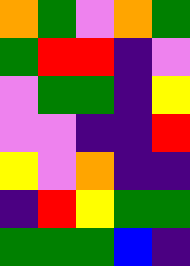[["orange", "green", "violet", "orange", "green"], ["green", "red", "red", "indigo", "violet"], ["violet", "green", "green", "indigo", "yellow"], ["violet", "violet", "indigo", "indigo", "red"], ["yellow", "violet", "orange", "indigo", "indigo"], ["indigo", "red", "yellow", "green", "green"], ["green", "green", "green", "blue", "indigo"]]